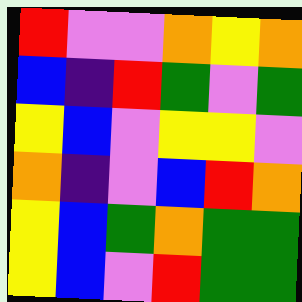[["red", "violet", "violet", "orange", "yellow", "orange"], ["blue", "indigo", "red", "green", "violet", "green"], ["yellow", "blue", "violet", "yellow", "yellow", "violet"], ["orange", "indigo", "violet", "blue", "red", "orange"], ["yellow", "blue", "green", "orange", "green", "green"], ["yellow", "blue", "violet", "red", "green", "green"]]